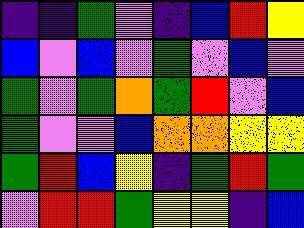[["indigo", "indigo", "green", "violet", "indigo", "blue", "red", "yellow"], ["blue", "violet", "blue", "violet", "green", "violet", "blue", "violet"], ["green", "violet", "green", "orange", "green", "red", "violet", "blue"], ["green", "violet", "violet", "blue", "orange", "orange", "yellow", "yellow"], ["green", "red", "blue", "yellow", "indigo", "green", "red", "green"], ["violet", "red", "red", "green", "yellow", "yellow", "indigo", "blue"]]